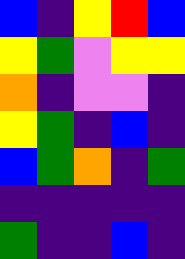[["blue", "indigo", "yellow", "red", "blue"], ["yellow", "green", "violet", "yellow", "yellow"], ["orange", "indigo", "violet", "violet", "indigo"], ["yellow", "green", "indigo", "blue", "indigo"], ["blue", "green", "orange", "indigo", "green"], ["indigo", "indigo", "indigo", "indigo", "indigo"], ["green", "indigo", "indigo", "blue", "indigo"]]